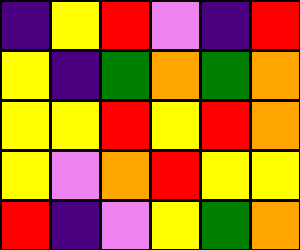[["indigo", "yellow", "red", "violet", "indigo", "red"], ["yellow", "indigo", "green", "orange", "green", "orange"], ["yellow", "yellow", "red", "yellow", "red", "orange"], ["yellow", "violet", "orange", "red", "yellow", "yellow"], ["red", "indigo", "violet", "yellow", "green", "orange"]]